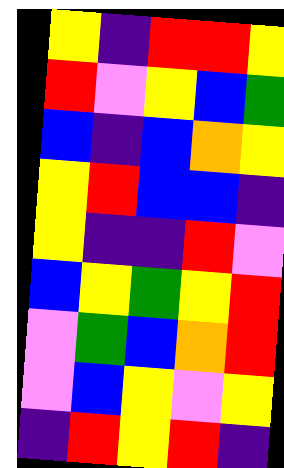[["yellow", "indigo", "red", "red", "yellow"], ["red", "violet", "yellow", "blue", "green"], ["blue", "indigo", "blue", "orange", "yellow"], ["yellow", "red", "blue", "blue", "indigo"], ["yellow", "indigo", "indigo", "red", "violet"], ["blue", "yellow", "green", "yellow", "red"], ["violet", "green", "blue", "orange", "red"], ["violet", "blue", "yellow", "violet", "yellow"], ["indigo", "red", "yellow", "red", "indigo"]]